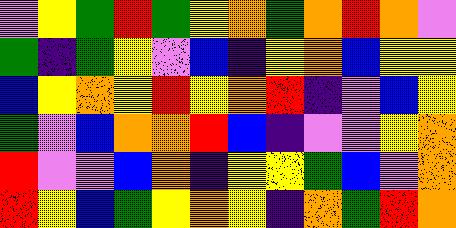[["violet", "yellow", "green", "red", "green", "yellow", "orange", "green", "orange", "red", "orange", "violet"], ["green", "indigo", "green", "yellow", "violet", "blue", "indigo", "yellow", "orange", "blue", "yellow", "yellow"], ["blue", "yellow", "orange", "yellow", "red", "yellow", "orange", "red", "indigo", "violet", "blue", "yellow"], ["green", "violet", "blue", "orange", "orange", "red", "blue", "indigo", "violet", "violet", "yellow", "orange"], ["red", "violet", "violet", "blue", "orange", "indigo", "yellow", "yellow", "green", "blue", "violet", "orange"], ["red", "yellow", "blue", "green", "yellow", "orange", "yellow", "indigo", "orange", "green", "red", "orange"]]